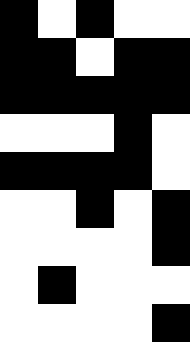[["black", "white", "black", "white", "white"], ["black", "black", "white", "black", "black"], ["black", "black", "black", "black", "black"], ["white", "white", "white", "black", "white"], ["black", "black", "black", "black", "white"], ["white", "white", "black", "white", "black"], ["white", "white", "white", "white", "black"], ["white", "black", "white", "white", "white"], ["white", "white", "white", "white", "black"]]